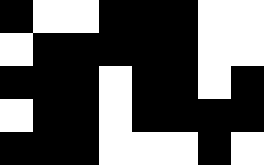[["black", "white", "white", "black", "black", "black", "white", "white"], ["white", "black", "black", "black", "black", "black", "white", "white"], ["black", "black", "black", "white", "black", "black", "white", "black"], ["white", "black", "black", "white", "black", "black", "black", "black"], ["black", "black", "black", "white", "white", "white", "black", "white"]]